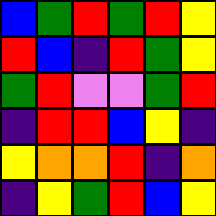[["blue", "green", "red", "green", "red", "yellow"], ["red", "blue", "indigo", "red", "green", "yellow"], ["green", "red", "violet", "violet", "green", "red"], ["indigo", "red", "red", "blue", "yellow", "indigo"], ["yellow", "orange", "orange", "red", "indigo", "orange"], ["indigo", "yellow", "green", "red", "blue", "yellow"]]